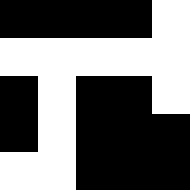[["black", "black", "black", "black", "white"], ["white", "white", "white", "white", "white"], ["black", "white", "black", "black", "white"], ["black", "white", "black", "black", "black"], ["white", "white", "black", "black", "black"]]